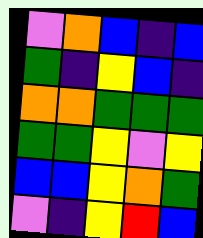[["violet", "orange", "blue", "indigo", "blue"], ["green", "indigo", "yellow", "blue", "indigo"], ["orange", "orange", "green", "green", "green"], ["green", "green", "yellow", "violet", "yellow"], ["blue", "blue", "yellow", "orange", "green"], ["violet", "indigo", "yellow", "red", "blue"]]